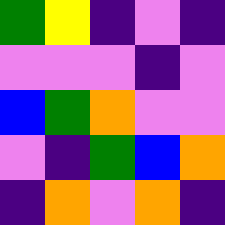[["green", "yellow", "indigo", "violet", "indigo"], ["violet", "violet", "violet", "indigo", "violet"], ["blue", "green", "orange", "violet", "violet"], ["violet", "indigo", "green", "blue", "orange"], ["indigo", "orange", "violet", "orange", "indigo"]]